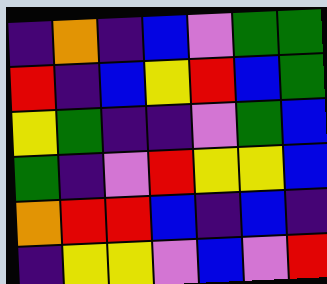[["indigo", "orange", "indigo", "blue", "violet", "green", "green"], ["red", "indigo", "blue", "yellow", "red", "blue", "green"], ["yellow", "green", "indigo", "indigo", "violet", "green", "blue"], ["green", "indigo", "violet", "red", "yellow", "yellow", "blue"], ["orange", "red", "red", "blue", "indigo", "blue", "indigo"], ["indigo", "yellow", "yellow", "violet", "blue", "violet", "red"]]